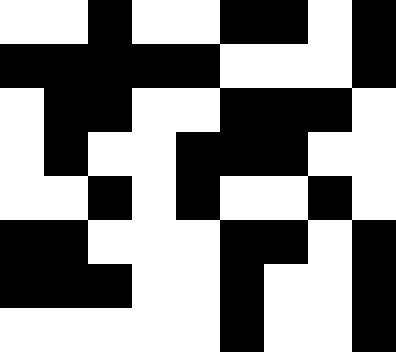[["white", "white", "black", "white", "white", "black", "black", "white", "black"], ["black", "black", "black", "black", "black", "white", "white", "white", "black"], ["white", "black", "black", "white", "white", "black", "black", "black", "white"], ["white", "black", "white", "white", "black", "black", "black", "white", "white"], ["white", "white", "black", "white", "black", "white", "white", "black", "white"], ["black", "black", "white", "white", "white", "black", "black", "white", "black"], ["black", "black", "black", "white", "white", "black", "white", "white", "black"], ["white", "white", "white", "white", "white", "black", "white", "white", "black"]]